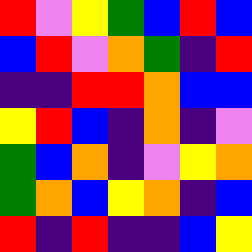[["red", "violet", "yellow", "green", "blue", "red", "blue"], ["blue", "red", "violet", "orange", "green", "indigo", "red"], ["indigo", "indigo", "red", "red", "orange", "blue", "blue"], ["yellow", "red", "blue", "indigo", "orange", "indigo", "violet"], ["green", "blue", "orange", "indigo", "violet", "yellow", "orange"], ["green", "orange", "blue", "yellow", "orange", "indigo", "blue"], ["red", "indigo", "red", "indigo", "indigo", "blue", "yellow"]]